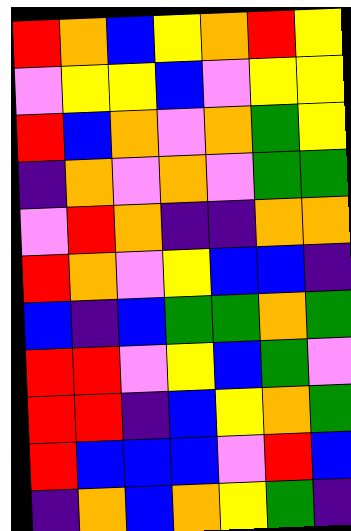[["red", "orange", "blue", "yellow", "orange", "red", "yellow"], ["violet", "yellow", "yellow", "blue", "violet", "yellow", "yellow"], ["red", "blue", "orange", "violet", "orange", "green", "yellow"], ["indigo", "orange", "violet", "orange", "violet", "green", "green"], ["violet", "red", "orange", "indigo", "indigo", "orange", "orange"], ["red", "orange", "violet", "yellow", "blue", "blue", "indigo"], ["blue", "indigo", "blue", "green", "green", "orange", "green"], ["red", "red", "violet", "yellow", "blue", "green", "violet"], ["red", "red", "indigo", "blue", "yellow", "orange", "green"], ["red", "blue", "blue", "blue", "violet", "red", "blue"], ["indigo", "orange", "blue", "orange", "yellow", "green", "indigo"]]